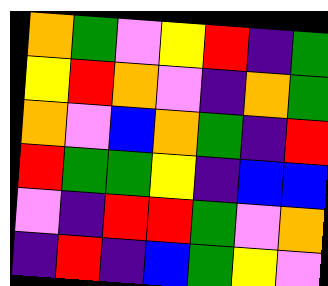[["orange", "green", "violet", "yellow", "red", "indigo", "green"], ["yellow", "red", "orange", "violet", "indigo", "orange", "green"], ["orange", "violet", "blue", "orange", "green", "indigo", "red"], ["red", "green", "green", "yellow", "indigo", "blue", "blue"], ["violet", "indigo", "red", "red", "green", "violet", "orange"], ["indigo", "red", "indigo", "blue", "green", "yellow", "violet"]]